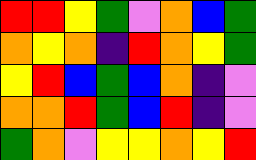[["red", "red", "yellow", "green", "violet", "orange", "blue", "green"], ["orange", "yellow", "orange", "indigo", "red", "orange", "yellow", "green"], ["yellow", "red", "blue", "green", "blue", "orange", "indigo", "violet"], ["orange", "orange", "red", "green", "blue", "red", "indigo", "violet"], ["green", "orange", "violet", "yellow", "yellow", "orange", "yellow", "red"]]